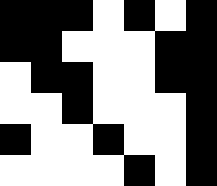[["black", "black", "black", "white", "black", "white", "black"], ["black", "black", "white", "white", "white", "black", "black"], ["white", "black", "black", "white", "white", "black", "black"], ["white", "white", "black", "white", "white", "white", "black"], ["black", "white", "white", "black", "white", "white", "black"], ["white", "white", "white", "white", "black", "white", "black"]]